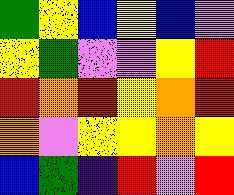[["green", "yellow", "blue", "yellow", "blue", "violet"], ["yellow", "green", "violet", "violet", "yellow", "red"], ["red", "orange", "red", "yellow", "orange", "red"], ["orange", "violet", "yellow", "yellow", "orange", "yellow"], ["blue", "green", "indigo", "red", "violet", "red"]]